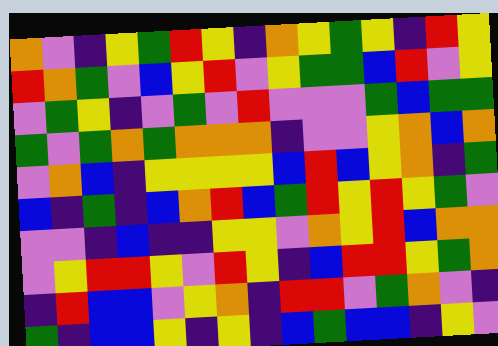[["orange", "violet", "indigo", "yellow", "green", "red", "yellow", "indigo", "orange", "yellow", "green", "yellow", "indigo", "red", "yellow"], ["red", "orange", "green", "violet", "blue", "yellow", "red", "violet", "yellow", "green", "green", "blue", "red", "violet", "yellow"], ["violet", "green", "yellow", "indigo", "violet", "green", "violet", "red", "violet", "violet", "violet", "green", "blue", "green", "green"], ["green", "violet", "green", "orange", "green", "orange", "orange", "orange", "indigo", "violet", "violet", "yellow", "orange", "blue", "orange"], ["violet", "orange", "blue", "indigo", "yellow", "yellow", "yellow", "yellow", "blue", "red", "blue", "yellow", "orange", "indigo", "green"], ["blue", "indigo", "green", "indigo", "blue", "orange", "red", "blue", "green", "red", "yellow", "red", "yellow", "green", "violet"], ["violet", "violet", "indigo", "blue", "indigo", "indigo", "yellow", "yellow", "violet", "orange", "yellow", "red", "blue", "orange", "orange"], ["violet", "yellow", "red", "red", "yellow", "violet", "red", "yellow", "indigo", "blue", "red", "red", "yellow", "green", "orange"], ["indigo", "red", "blue", "blue", "violet", "yellow", "orange", "indigo", "red", "red", "violet", "green", "orange", "violet", "indigo"], ["green", "indigo", "blue", "blue", "yellow", "indigo", "yellow", "indigo", "blue", "green", "blue", "blue", "indigo", "yellow", "violet"]]